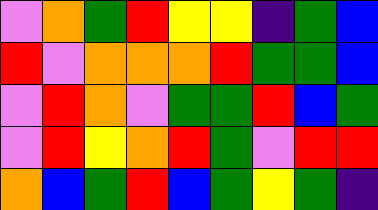[["violet", "orange", "green", "red", "yellow", "yellow", "indigo", "green", "blue"], ["red", "violet", "orange", "orange", "orange", "red", "green", "green", "blue"], ["violet", "red", "orange", "violet", "green", "green", "red", "blue", "green"], ["violet", "red", "yellow", "orange", "red", "green", "violet", "red", "red"], ["orange", "blue", "green", "red", "blue", "green", "yellow", "green", "indigo"]]